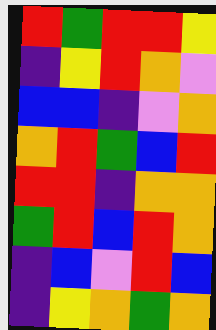[["red", "green", "red", "red", "yellow"], ["indigo", "yellow", "red", "orange", "violet"], ["blue", "blue", "indigo", "violet", "orange"], ["orange", "red", "green", "blue", "red"], ["red", "red", "indigo", "orange", "orange"], ["green", "red", "blue", "red", "orange"], ["indigo", "blue", "violet", "red", "blue"], ["indigo", "yellow", "orange", "green", "orange"]]